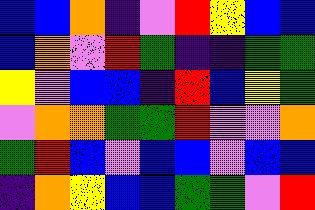[["blue", "blue", "orange", "indigo", "violet", "red", "yellow", "blue", "blue"], ["blue", "orange", "violet", "red", "green", "indigo", "indigo", "green", "green"], ["yellow", "violet", "blue", "blue", "indigo", "red", "blue", "yellow", "green"], ["violet", "orange", "orange", "green", "green", "red", "violet", "violet", "orange"], ["green", "red", "blue", "violet", "blue", "blue", "violet", "blue", "blue"], ["indigo", "orange", "yellow", "blue", "blue", "green", "green", "violet", "red"]]